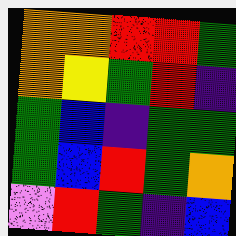[["orange", "orange", "red", "red", "green"], ["orange", "yellow", "green", "red", "indigo"], ["green", "blue", "indigo", "green", "green"], ["green", "blue", "red", "green", "orange"], ["violet", "red", "green", "indigo", "blue"]]